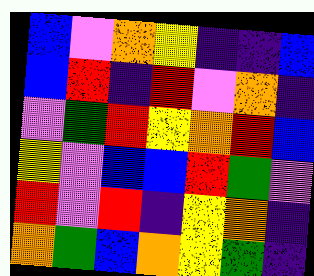[["blue", "violet", "orange", "yellow", "indigo", "indigo", "blue"], ["blue", "red", "indigo", "red", "violet", "orange", "indigo"], ["violet", "green", "red", "yellow", "orange", "red", "blue"], ["yellow", "violet", "blue", "blue", "red", "green", "violet"], ["red", "violet", "red", "indigo", "yellow", "orange", "indigo"], ["orange", "green", "blue", "orange", "yellow", "green", "indigo"]]